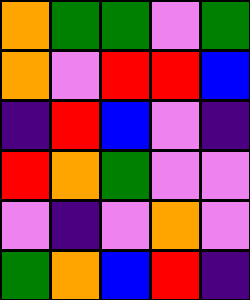[["orange", "green", "green", "violet", "green"], ["orange", "violet", "red", "red", "blue"], ["indigo", "red", "blue", "violet", "indigo"], ["red", "orange", "green", "violet", "violet"], ["violet", "indigo", "violet", "orange", "violet"], ["green", "orange", "blue", "red", "indigo"]]